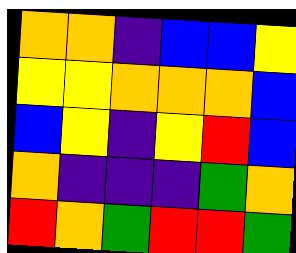[["orange", "orange", "indigo", "blue", "blue", "yellow"], ["yellow", "yellow", "orange", "orange", "orange", "blue"], ["blue", "yellow", "indigo", "yellow", "red", "blue"], ["orange", "indigo", "indigo", "indigo", "green", "orange"], ["red", "orange", "green", "red", "red", "green"]]